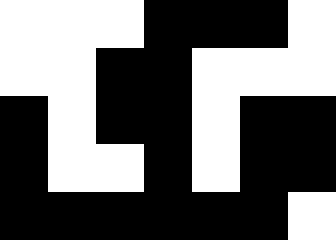[["white", "white", "white", "black", "black", "black", "white"], ["white", "white", "black", "black", "white", "white", "white"], ["black", "white", "black", "black", "white", "black", "black"], ["black", "white", "white", "black", "white", "black", "black"], ["black", "black", "black", "black", "black", "black", "white"]]